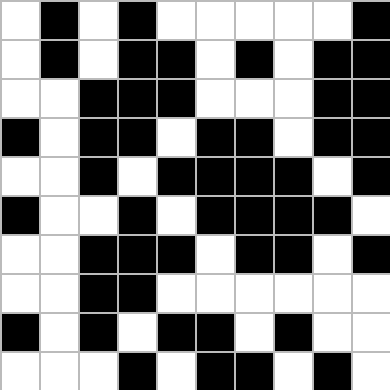[["white", "black", "white", "black", "white", "white", "white", "white", "white", "black"], ["white", "black", "white", "black", "black", "white", "black", "white", "black", "black"], ["white", "white", "black", "black", "black", "white", "white", "white", "black", "black"], ["black", "white", "black", "black", "white", "black", "black", "white", "black", "black"], ["white", "white", "black", "white", "black", "black", "black", "black", "white", "black"], ["black", "white", "white", "black", "white", "black", "black", "black", "black", "white"], ["white", "white", "black", "black", "black", "white", "black", "black", "white", "black"], ["white", "white", "black", "black", "white", "white", "white", "white", "white", "white"], ["black", "white", "black", "white", "black", "black", "white", "black", "white", "white"], ["white", "white", "white", "black", "white", "black", "black", "white", "black", "white"]]